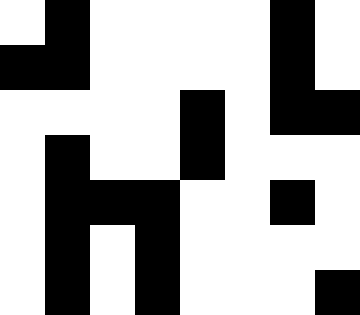[["white", "black", "white", "white", "white", "white", "black", "white"], ["black", "black", "white", "white", "white", "white", "black", "white"], ["white", "white", "white", "white", "black", "white", "black", "black"], ["white", "black", "white", "white", "black", "white", "white", "white"], ["white", "black", "black", "black", "white", "white", "black", "white"], ["white", "black", "white", "black", "white", "white", "white", "white"], ["white", "black", "white", "black", "white", "white", "white", "black"]]